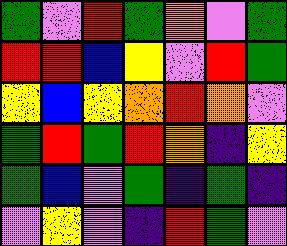[["green", "violet", "red", "green", "orange", "violet", "green"], ["red", "red", "blue", "yellow", "violet", "red", "green"], ["yellow", "blue", "yellow", "orange", "red", "orange", "violet"], ["green", "red", "green", "red", "orange", "indigo", "yellow"], ["green", "blue", "violet", "green", "indigo", "green", "indigo"], ["violet", "yellow", "violet", "indigo", "red", "green", "violet"]]